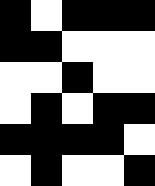[["black", "white", "black", "black", "black"], ["black", "black", "white", "white", "white"], ["white", "white", "black", "white", "white"], ["white", "black", "white", "black", "black"], ["black", "black", "black", "black", "white"], ["white", "black", "white", "white", "black"]]